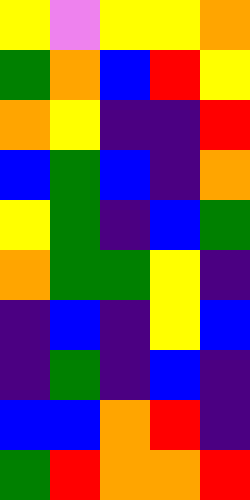[["yellow", "violet", "yellow", "yellow", "orange"], ["green", "orange", "blue", "red", "yellow"], ["orange", "yellow", "indigo", "indigo", "red"], ["blue", "green", "blue", "indigo", "orange"], ["yellow", "green", "indigo", "blue", "green"], ["orange", "green", "green", "yellow", "indigo"], ["indigo", "blue", "indigo", "yellow", "blue"], ["indigo", "green", "indigo", "blue", "indigo"], ["blue", "blue", "orange", "red", "indigo"], ["green", "red", "orange", "orange", "red"]]